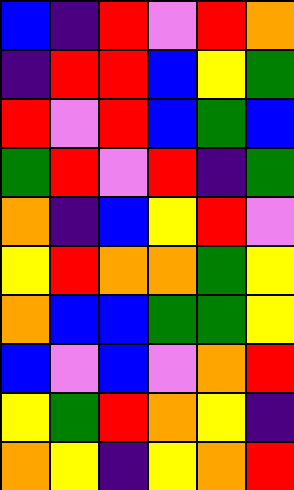[["blue", "indigo", "red", "violet", "red", "orange"], ["indigo", "red", "red", "blue", "yellow", "green"], ["red", "violet", "red", "blue", "green", "blue"], ["green", "red", "violet", "red", "indigo", "green"], ["orange", "indigo", "blue", "yellow", "red", "violet"], ["yellow", "red", "orange", "orange", "green", "yellow"], ["orange", "blue", "blue", "green", "green", "yellow"], ["blue", "violet", "blue", "violet", "orange", "red"], ["yellow", "green", "red", "orange", "yellow", "indigo"], ["orange", "yellow", "indigo", "yellow", "orange", "red"]]